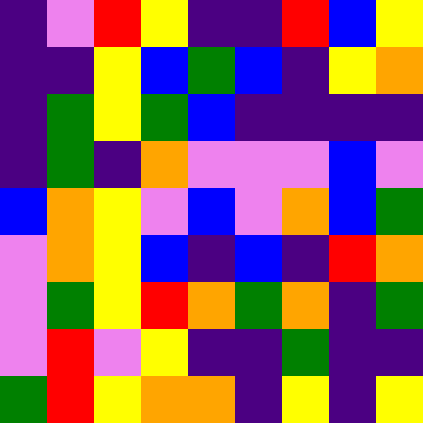[["indigo", "violet", "red", "yellow", "indigo", "indigo", "red", "blue", "yellow"], ["indigo", "indigo", "yellow", "blue", "green", "blue", "indigo", "yellow", "orange"], ["indigo", "green", "yellow", "green", "blue", "indigo", "indigo", "indigo", "indigo"], ["indigo", "green", "indigo", "orange", "violet", "violet", "violet", "blue", "violet"], ["blue", "orange", "yellow", "violet", "blue", "violet", "orange", "blue", "green"], ["violet", "orange", "yellow", "blue", "indigo", "blue", "indigo", "red", "orange"], ["violet", "green", "yellow", "red", "orange", "green", "orange", "indigo", "green"], ["violet", "red", "violet", "yellow", "indigo", "indigo", "green", "indigo", "indigo"], ["green", "red", "yellow", "orange", "orange", "indigo", "yellow", "indigo", "yellow"]]